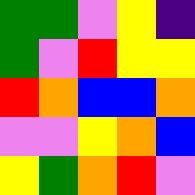[["green", "green", "violet", "yellow", "indigo"], ["green", "violet", "red", "yellow", "yellow"], ["red", "orange", "blue", "blue", "orange"], ["violet", "violet", "yellow", "orange", "blue"], ["yellow", "green", "orange", "red", "violet"]]